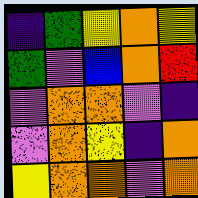[["indigo", "green", "yellow", "orange", "yellow"], ["green", "violet", "blue", "orange", "red"], ["violet", "orange", "orange", "violet", "indigo"], ["violet", "orange", "yellow", "indigo", "orange"], ["yellow", "orange", "orange", "violet", "orange"]]